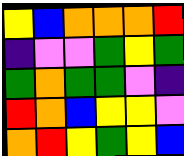[["yellow", "blue", "orange", "orange", "orange", "red"], ["indigo", "violet", "violet", "green", "yellow", "green"], ["green", "orange", "green", "green", "violet", "indigo"], ["red", "orange", "blue", "yellow", "yellow", "violet"], ["orange", "red", "yellow", "green", "yellow", "blue"]]